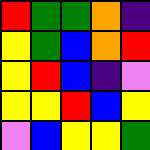[["red", "green", "green", "orange", "indigo"], ["yellow", "green", "blue", "orange", "red"], ["yellow", "red", "blue", "indigo", "violet"], ["yellow", "yellow", "red", "blue", "yellow"], ["violet", "blue", "yellow", "yellow", "green"]]